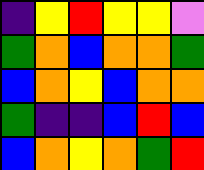[["indigo", "yellow", "red", "yellow", "yellow", "violet"], ["green", "orange", "blue", "orange", "orange", "green"], ["blue", "orange", "yellow", "blue", "orange", "orange"], ["green", "indigo", "indigo", "blue", "red", "blue"], ["blue", "orange", "yellow", "orange", "green", "red"]]